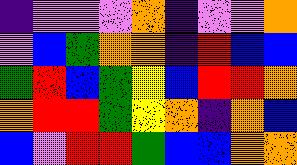[["indigo", "violet", "violet", "violet", "orange", "indigo", "violet", "violet", "orange"], ["violet", "blue", "green", "orange", "orange", "indigo", "red", "blue", "blue"], ["green", "red", "blue", "green", "yellow", "blue", "red", "red", "orange"], ["orange", "red", "red", "green", "yellow", "orange", "indigo", "orange", "blue"], ["blue", "violet", "red", "red", "green", "blue", "blue", "orange", "orange"]]